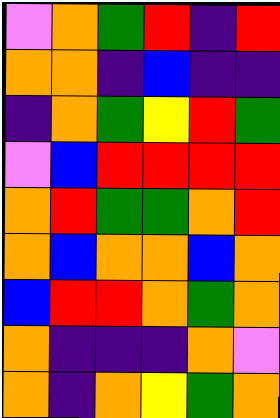[["violet", "orange", "green", "red", "indigo", "red"], ["orange", "orange", "indigo", "blue", "indigo", "indigo"], ["indigo", "orange", "green", "yellow", "red", "green"], ["violet", "blue", "red", "red", "red", "red"], ["orange", "red", "green", "green", "orange", "red"], ["orange", "blue", "orange", "orange", "blue", "orange"], ["blue", "red", "red", "orange", "green", "orange"], ["orange", "indigo", "indigo", "indigo", "orange", "violet"], ["orange", "indigo", "orange", "yellow", "green", "orange"]]